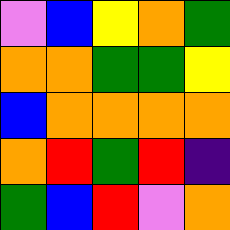[["violet", "blue", "yellow", "orange", "green"], ["orange", "orange", "green", "green", "yellow"], ["blue", "orange", "orange", "orange", "orange"], ["orange", "red", "green", "red", "indigo"], ["green", "blue", "red", "violet", "orange"]]